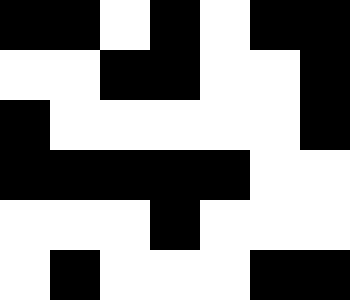[["black", "black", "white", "black", "white", "black", "black"], ["white", "white", "black", "black", "white", "white", "black"], ["black", "white", "white", "white", "white", "white", "black"], ["black", "black", "black", "black", "black", "white", "white"], ["white", "white", "white", "black", "white", "white", "white"], ["white", "black", "white", "white", "white", "black", "black"]]